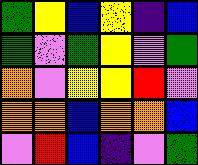[["green", "yellow", "blue", "yellow", "indigo", "blue"], ["green", "violet", "green", "yellow", "violet", "green"], ["orange", "violet", "yellow", "yellow", "red", "violet"], ["orange", "orange", "blue", "orange", "orange", "blue"], ["violet", "red", "blue", "indigo", "violet", "green"]]